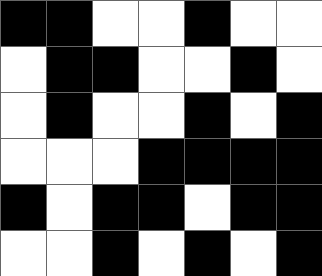[["black", "black", "white", "white", "black", "white", "white"], ["white", "black", "black", "white", "white", "black", "white"], ["white", "black", "white", "white", "black", "white", "black"], ["white", "white", "white", "black", "black", "black", "black"], ["black", "white", "black", "black", "white", "black", "black"], ["white", "white", "black", "white", "black", "white", "black"]]